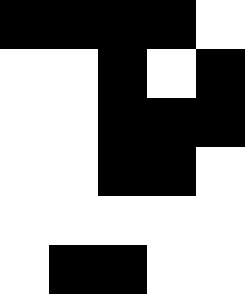[["black", "black", "black", "black", "white"], ["white", "white", "black", "white", "black"], ["white", "white", "black", "black", "black"], ["white", "white", "black", "black", "white"], ["white", "white", "white", "white", "white"], ["white", "black", "black", "white", "white"]]